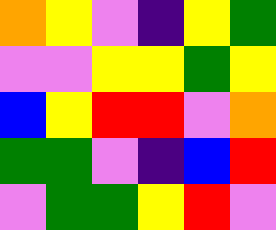[["orange", "yellow", "violet", "indigo", "yellow", "green"], ["violet", "violet", "yellow", "yellow", "green", "yellow"], ["blue", "yellow", "red", "red", "violet", "orange"], ["green", "green", "violet", "indigo", "blue", "red"], ["violet", "green", "green", "yellow", "red", "violet"]]